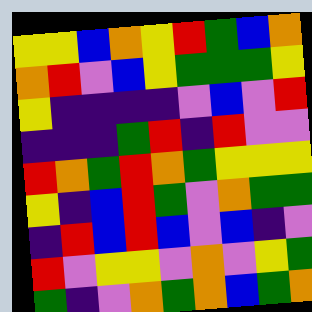[["yellow", "yellow", "blue", "orange", "yellow", "red", "green", "blue", "orange"], ["orange", "red", "violet", "blue", "yellow", "green", "green", "green", "yellow"], ["yellow", "indigo", "indigo", "indigo", "indigo", "violet", "blue", "violet", "red"], ["indigo", "indigo", "indigo", "green", "red", "indigo", "red", "violet", "violet"], ["red", "orange", "green", "red", "orange", "green", "yellow", "yellow", "yellow"], ["yellow", "indigo", "blue", "red", "green", "violet", "orange", "green", "green"], ["indigo", "red", "blue", "red", "blue", "violet", "blue", "indigo", "violet"], ["red", "violet", "yellow", "yellow", "violet", "orange", "violet", "yellow", "green"], ["green", "indigo", "violet", "orange", "green", "orange", "blue", "green", "orange"]]